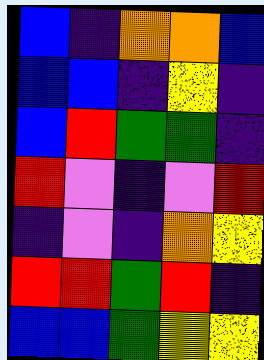[["blue", "indigo", "orange", "orange", "blue"], ["blue", "blue", "indigo", "yellow", "indigo"], ["blue", "red", "green", "green", "indigo"], ["red", "violet", "indigo", "violet", "red"], ["indigo", "violet", "indigo", "orange", "yellow"], ["red", "red", "green", "red", "indigo"], ["blue", "blue", "green", "yellow", "yellow"]]